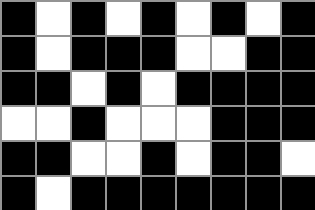[["black", "white", "black", "white", "black", "white", "black", "white", "black"], ["black", "white", "black", "black", "black", "white", "white", "black", "black"], ["black", "black", "white", "black", "white", "black", "black", "black", "black"], ["white", "white", "black", "white", "white", "white", "black", "black", "black"], ["black", "black", "white", "white", "black", "white", "black", "black", "white"], ["black", "white", "black", "black", "black", "black", "black", "black", "black"]]